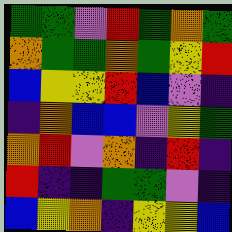[["green", "green", "violet", "red", "green", "orange", "green"], ["orange", "green", "green", "orange", "green", "yellow", "red"], ["blue", "yellow", "yellow", "red", "blue", "violet", "indigo"], ["indigo", "orange", "blue", "blue", "violet", "yellow", "green"], ["orange", "red", "violet", "orange", "indigo", "red", "indigo"], ["red", "indigo", "indigo", "green", "green", "violet", "indigo"], ["blue", "yellow", "orange", "indigo", "yellow", "yellow", "blue"]]